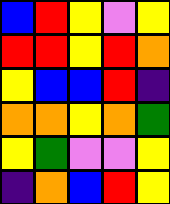[["blue", "red", "yellow", "violet", "yellow"], ["red", "red", "yellow", "red", "orange"], ["yellow", "blue", "blue", "red", "indigo"], ["orange", "orange", "yellow", "orange", "green"], ["yellow", "green", "violet", "violet", "yellow"], ["indigo", "orange", "blue", "red", "yellow"]]